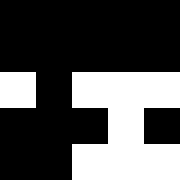[["black", "black", "black", "black", "black"], ["black", "black", "black", "black", "black"], ["white", "black", "white", "white", "white"], ["black", "black", "black", "white", "black"], ["black", "black", "white", "white", "white"]]